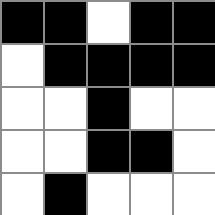[["black", "black", "white", "black", "black"], ["white", "black", "black", "black", "black"], ["white", "white", "black", "white", "white"], ["white", "white", "black", "black", "white"], ["white", "black", "white", "white", "white"]]